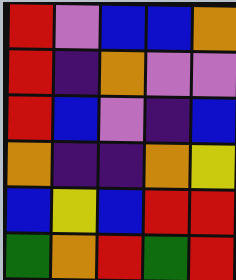[["red", "violet", "blue", "blue", "orange"], ["red", "indigo", "orange", "violet", "violet"], ["red", "blue", "violet", "indigo", "blue"], ["orange", "indigo", "indigo", "orange", "yellow"], ["blue", "yellow", "blue", "red", "red"], ["green", "orange", "red", "green", "red"]]